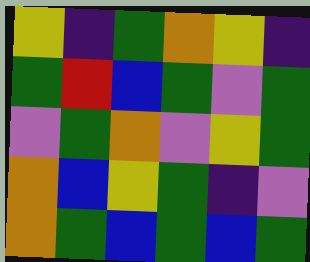[["yellow", "indigo", "green", "orange", "yellow", "indigo"], ["green", "red", "blue", "green", "violet", "green"], ["violet", "green", "orange", "violet", "yellow", "green"], ["orange", "blue", "yellow", "green", "indigo", "violet"], ["orange", "green", "blue", "green", "blue", "green"]]